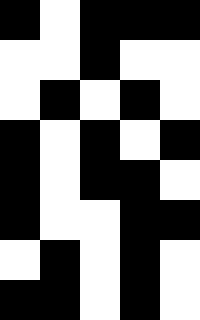[["black", "white", "black", "black", "black"], ["white", "white", "black", "white", "white"], ["white", "black", "white", "black", "white"], ["black", "white", "black", "white", "black"], ["black", "white", "black", "black", "white"], ["black", "white", "white", "black", "black"], ["white", "black", "white", "black", "white"], ["black", "black", "white", "black", "white"]]